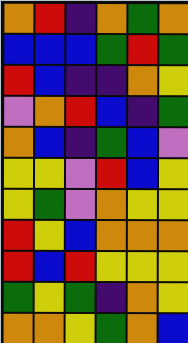[["orange", "red", "indigo", "orange", "green", "orange"], ["blue", "blue", "blue", "green", "red", "green"], ["red", "blue", "indigo", "indigo", "orange", "yellow"], ["violet", "orange", "red", "blue", "indigo", "green"], ["orange", "blue", "indigo", "green", "blue", "violet"], ["yellow", "yellow", "violet", "red", "blue", "yellow"], ["yellow", "green", "violet", "orange", "yellow", "yellow"], ["red", "yellow", "blue", "orange", "orange", "orange"], ["red", "blue", "red", "yellow", "yellow", "yellow"], ["green", "yellow", "green", "indigo", "orange", "yellow"], ["orange", "orange", "yellow", "green", "orange", "blue"]]